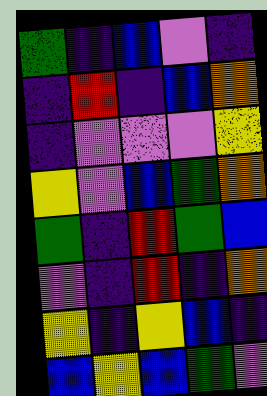[["green", "indigo", "blue", "violet", "indigo"], ["indigo", "red", "indigo", "blue", "orange"], ["indigo", "violet", "violet", "violet", "yellow"], ["yellow", "violet", "blue", "green", "orange"], ["green", "indigo", "red", "green", "blue"], ["violet", "indigo", "red", "indigo", "orange"], ["yellow", "indigo", "yellow", "blue", "indigo"], ["blue", "yellow", "blue", "green", "violet"]]